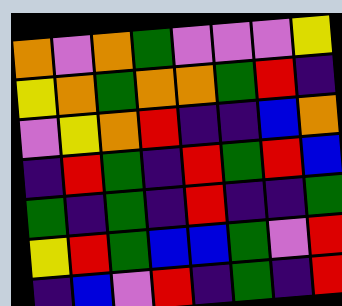[["orange", "violet", "orange", "green", "violet", "violet", "violet", "yellow"], ["yellow", "orange", "green", "orange", "orange", "green", "red", "indigo"], ["violet", "yellow", "orange", "red", "indigo", "indigo", "blue", "orange"], ["indigo", "red", "green", "indigo", "red", "green", "red", "blue"], ["green", "indigo", "green", "indigo", "red", "indigo", "indigo", "green"], ["yellow", "red", "green", "blue", "blue", "green", "violet", "red"], ["indigo", "blue", "violet", "red", "indigo", "green", "indigo", "red"]]